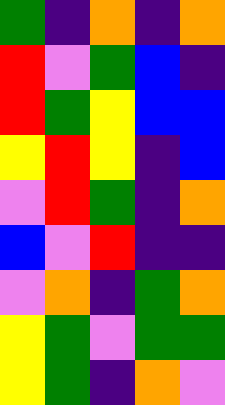[["green", "indigo", "orange", "indigo", "orange"], ["red", "violet", "green", "blue", "indigo"], ["red", "green", "yellow", "blue", "blue"], ["yellow", "red", "yellow", "indigo", "blue"], ["violet", "red", "green", "indigo", "orange"], ["blue", "violet", "red", "indigo", "indigo"], ["violet", "orange", "indigo", "green", "orange"], ["yellow", "green", "violet", "green", "green"], ["yellow", "green", "indigo", "orange", "violet"]]